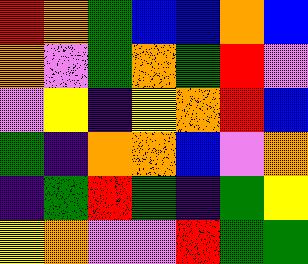[["red", "orange", "green", "blue", "blue", "orange", "blue"], ["orange", "violet", "green", "orange", "green", "red", "violet"], ["violet", "yellow", "indigo", "yellow", "orange", "red", "blue"], ["green", "indigo", "orange", "orange", "blue", "violet", "orange"], ["indigo", "green", "red", "green", "indigo", "green", "yellow"], ["yellow", "orange", "violet", "violet", "red", "green", "green"]]